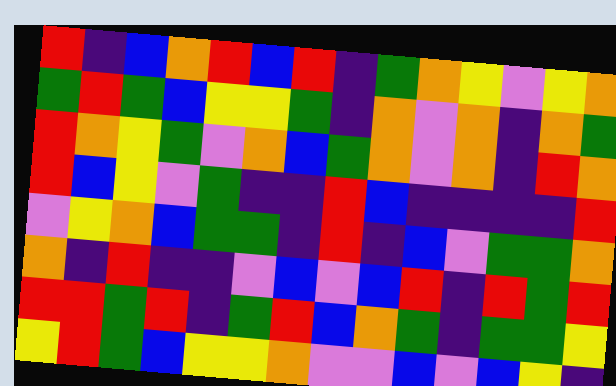[["red", "indigo", "blue", "orange", "red", "blue", "red", "indigo", "green", "orange", "yellow", "violet", "yellow", "orange"], ["green", "red", "green", "blue", "yellow", "yellow", "green", "indigo", "orange", "violet", "orange", "indigo", "orange", "green"], ["red", "orange", "yellow", "green", "violet", "orange", "blue", "green", "orange", "violet", "orange", "indigo", "red", "orange"], ["red", "blue", "yellow", "violet", "green", "indigo", "indigo", "red", "blue", "indigo", "indigo", "indigo", "indigo", "red"], ["violet", "yellow", "orange", "blue", "green", "green", "indigo", "red", "indigo", "blue", "violet", "green", "green", "orange"], ["orange", "indigo", "red", "indigo", "indigo", "violet", "blue", "violet", "blue", "red", "indigo", "red", "green", "red"], ["red", "red", "green", "red", "indigo", "green", "red", "blue", "orange", "green", "indigo", "green", "green", "yellow"], ["yellow", "red", "green", "blue", "yellow", "yellow", "orange", "violet", "violet", "blue", "violet", "blue", "yellow", "indigo"]]